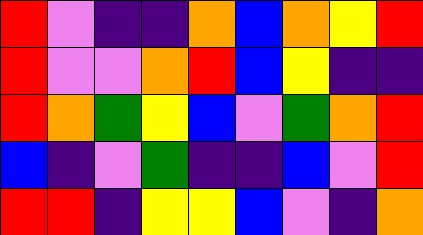[["red", "violet", "indigo", "indigo", "orange", "blue", "orange", "yellow", "red"], ["red", "violet", "violet", "orange", "red", "blue", "yellow", "indigo", "indigo"], ["red", "orange", "green", "yellow", "blue", "violet", "green", "orange", "red"], ["blue", "indigo", "violet", "green", "indigo", "indigo", "blue", "violet", "red"], ["red", "red", "indigo", "yellow", "yellow", "blue", "violet", "indigo", "orange"]]